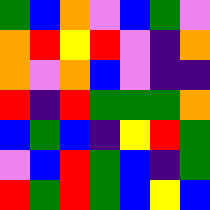[["green", "blue", "orange", "violet", "blue", "green", "violet"], ["orange", "red", "yellow", "red", "violet", "indigo", "orange"], ["orange", "violet", "orange", "blue", "violet", "indigo", "indigo"], ["red", "indigo", "red", "green", "green", "green", "orange"], ["blue", "green", "blue", "indigo", "yellow", "red", "green"], ["violet", "blue", "red", "green", "blue", "indigo", "green"], ["red", "green", "red", "green", "blue", "yellow", "blue"]]